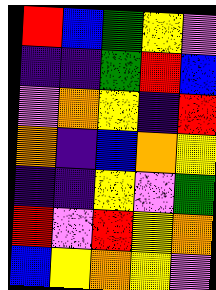[["red", "blue", "green", "yellow", "violet"], ["indigo", "indigo", "green", "red", "blue"], ["violet", "orange", "yellow", "indigo", "red"], ["orange", "indigo", "blue", "orange", "yellow"], ["indigo", "indigo", "yellow", "violet", "green"], ["red", "violet", "red", "yellow", "orange"], ["blue", "yellow", "orange", "yellow", "violet"]]